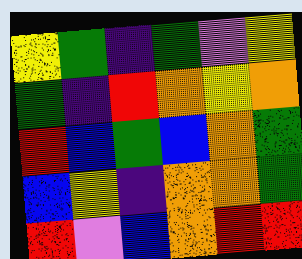[["yellow", "green", "indigo", "green", "violet", "yellow"], ["green", "indigo", "red", "orange", "yellow", "orange"], ["red", "blue", "green", "blue", "orange", "green"], ["blue", "yellow", "indigo", "orange", "orange", "green"], ["red", "violet", "blue", "orange", "red", "red"]]